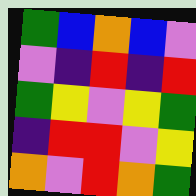[["green", "blue", "orange", "blue", "violet"], ["violet", "indigo", "red", "indigo", "red"], ["green", "yellow", "violet", "yellow", "green"], ["indigo", "red", "red", "violet", "yellow"], ["orange", "violet", "red", "orange", "green"]]